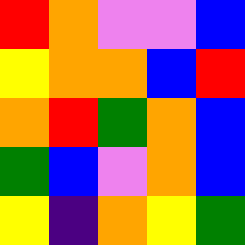[["red", "orange", "violet", "violet", "blue"], ["yellow", "orange", "orange", "blue", "red"], ["orange", "red", "green", "orange", "blue"], ["green", "blue", "violet", "orange", "blue"], ["yellow", "indigo", "orange", "yellow", "green"]]